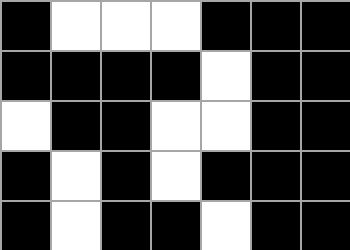[["black", "white", "white", "white", "black", "black", "black"], ["black", "black", "black", "black", "white", "black", "black"], ["white", "black", "black", "white", "white", "black", "black"], ["black", "white", "black", "white", "black", "black", "black"], ["black", "white", "black", "black", "white", "black", "black"]]